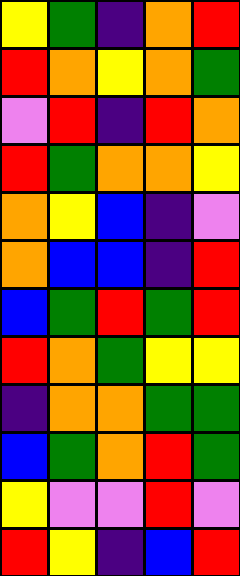[["yellow", "green", "indigo", "orange", "red"], ["red", "orange", "yellow", "orange", "green"], ["violet", "red", "indigo", "red", "orange"], ["red", "green", "orange", "orange", "yellow"], ["orange", "yellow", "blue", "indigo", "violet"], ["orange", "blue", "blue", "indigo", "red"], ["blue", "green", "red", "green", "red"], ["red", "orange", "green", "yellow", "yellow"], ["indigo", "orange", "orange", "green", "green"], ["blue", "green", "orange", "red", "green"], ["yellow", "violet", "violet", "red", "violet"], ["red", "yellow", "indigo", "blue", "red"]]